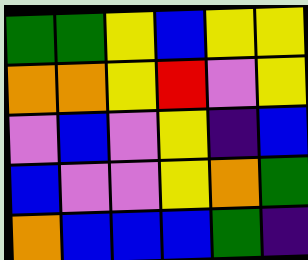[["green", "green", "yellow", "blue", "yellow", "yellow"], ["orange", "orange", "yellow", "red", "violet", "yellow"], ["violet", "blue", "violet", "yellow", "indigo", "blue"], ["blue", "violet", "violet", "yellow", "orange", "green"], ["orange", "blue", "blue", "blue", "green", "indigo"]]